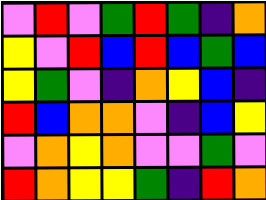[["violet", "red", "violet", "green", "red", "green", "indigo", "orange"], ["yellow", "violet", "red", "blue", "red", "blue", "green", "blue"], ["yellow", "green", "violet", "indigo", "orange", "yellow", "blue", "indigo"], ["red", "blue", "orange", "orange", "violet", "indigo", "blue", "yellow"], ["violet", "orange", "yellow", "orange", "violet", "violet", "green", "violet"], ["red", "orange", "yellow", "yellow", "green", "indigo", "red", "orange"]]